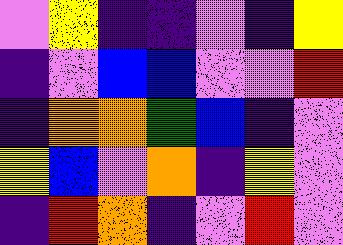[["violet", "yellow", "indigo", "indigo", "violet", "indigo", "yellow"], ["indigo", "violet", "blue", "blue", "violet", "violet", "red"], ["indigo", "orange", "orange", "green", "blue", "indigo", "violet"], ["yellow", "blue", "violet", "orange", "indigo", "yellow", "violet"], ["indigo", "red", "orange", "indigo", "violet", "red", "violet"]]